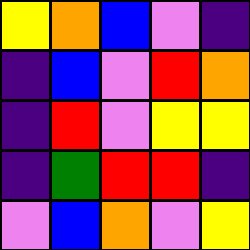[["yellow", "orange", "blue", "violet", "indigo"], ["indigo", "blue", "violet", "red", "orange"], ["indigo", "red", "violet", "yellow", "yellow"], ["indigo", "green", "red", "red", "indigo"], ["violet", "blue", "orange", "violet", "yellow"]]